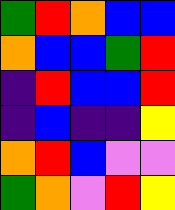[["green", "red", "orange", "blue", "blue"], ["orange", "blue", "blue", "green", "red"], ["indigo", "red", "blue", "blue", "red"], ["indigo", "blue", "indigo", "indigo", "yellow"], ["orange", "red", "blue", "violet", "violet"], ["green", "orange", "violet", "red", "yellow"]]